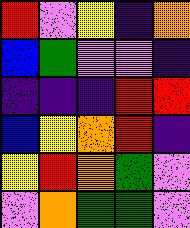[["red", "violet", "yellow", "indigo", "orange"], ["blue", "green", "violet", "violet", "indigo"], ["indigo", "indigo", "indigo", "red", "red"], ["blue", "yellow", "orange", "red", "indigo"], ["yellow", "red", "orange", "green", "violet"], ["violet", "orange", "green", "green", "violet"]]